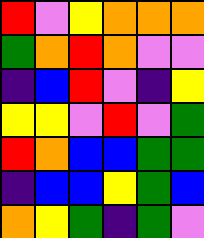[["red", "violet", "yellow", "orange", "orange", "orange"], ["green", "orange", "red", "orange", "violet", "violet"], ["indigo", "blue", "red", "violet", "indigo", "yellow"], ["yellow", "yellow", "violet", "red", "violet", "green"], ["red", "orange", "blue", "blue", "green", "green"], ["indigo", "blue", "blue", "yellow", "green", "blue"], ["orange", "yellow", "green", "indigo", "green", "violet"]]